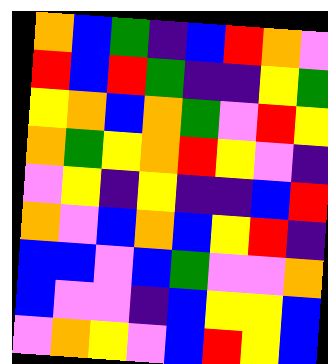[["orange", "blue", "green", "indigo", "blue", "red", "orange", "violet"], ["red", "blue", "red", "green", "indigo", "indigo", "yellow", "green"], ["yellow", "orange", "blue", "orange", "green", "violet", "red", "yellow"], ["orange", "green", "yellow", "orange", "red", "yellow", "violet", "indigo"], ["violet", "yellow", "indigo", "yellow", "indigo", "indigo", "blue", "red"], ["orange", "violet", "blue", "orange", "blue", "yellow", "red", "indigo"], ["blue", "blue", "violet", "blue", "green", "violet", "violet", "orange"], ["blue", "violet", "violet", "indigo", "blue", "yellow", "yellow", "blue"], ["violet", "orange", "yellow", "violet", "blue", "red", "yellow", "blue"]]